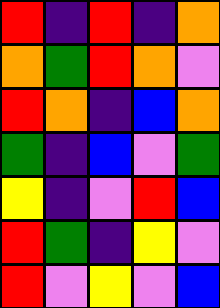[["red", "indigo", "red", "indigo", "orange"], ["orange", "green", "red", "orange", "violet"], ["red", "orange", "indigo", "blue", "orange"], ["green", "indigo", "blue", "violet", "green"], ["yellow", "indigo", "violet", "red", "blue"], ["red", "green", "indigo", "yellow", "violet"], ["red", "violet", "yellow", "violet", "blue"]]